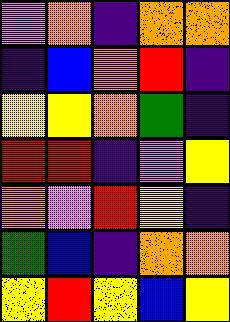[["violet", "orange", "indigo", "orange", "orange"], ["indigo", "blue", "orange", "red", "indigo"], ["yellow", "yellow", "orange", "green", "indigo"], ["red", "red", "indigo", "violet", "yellow"], ["orange", "violet", "red", "yellow", "indigo"], ["green", "blue", "indigo", "orange", "orange"], ["yellow", "red", "yellow", "blue", "yellow"]]